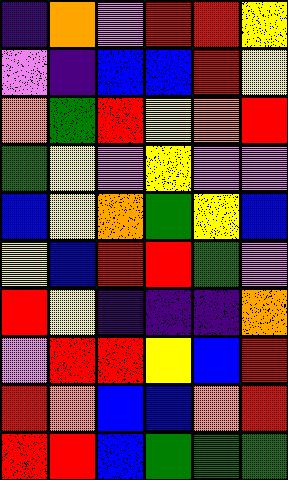[["indigo", "orange", "violet", "red", "red", "yellow"], ["violet", "indigo", "blue", "blue", "red", "yellow"], ["orange", "green", "red", "yellow", "orange", "red"], ["green", "yellow", "violet", "yellow", "violet", "violet"], ["blue", "yellow", "orange", "green", "yellow", "blue"], ["yellow", "blue", "red", "red", "green", "violet"], ["red", "yellow", "indigo", "indigo", "indigo", "orange"], ["violet", "red", "red", "yellow", "blue", "red"], ["red", "orange", "blue", "blue", "orange", "red"], ["red", "red", "blue", "green", "green", "green"]]